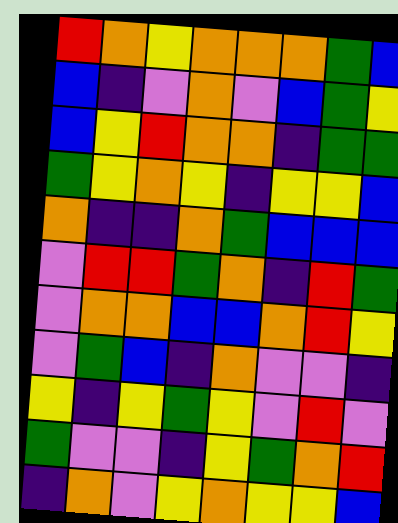[["red", "orange", "yellow", "orange", "orange", "orange", "green", "blue"], ["blue", "indigo", "violet", "orange", "violet", "blue", "green", "yellow"], ["blue", "yellow", "red", "orange", "orange", "indigo", "green", "green"], ["green", "yellow", "orange", "yellow", "indigo", "yellow", "yellow", "blue"], ["orange", "indigo", "indigo", "orange", "green", "blue", "blue", "blue"], ["violet", "red", "red", "green", "orange", "indigo", "red", "green"], ["violet", "orange", "orange", "blue", "blue", "orange", "red", "yellow"], ["violet", "green", "blue", "indigo", "orange", "violet", "violet", "indigo"], ["yellow", "indigo", "yellow", "green", "yellow", "violet", "red", "violet"], ["green", "violet", "violet", "indigo", "yellow", "green", "orange", "red"], ["indigo", "orange", "violet", "yellow", "orange", "yellow", "yellow", "blue"]]